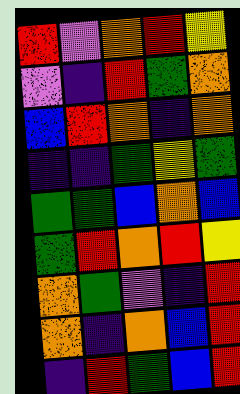[["red", "violet", "orange", "red", "yellow"], ["violet", "indigo", "red", "green", "orange"], ["blue", "red", "orange", "indigo", "orange"], ["indigo", "indigo", "green", "yellow", "green"], ["green", "green", "blue", "orange", "blue"], ["green", "red", "orange", "red", "yellow"], ["orange", "green", "violet", "indigo", "red"], ["orange", "indigo", "orange", "blue", "red"], ["indigo", "red", "green", "blue", "red"]]